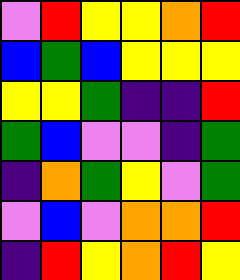[["violet", "red", "yellow", "yellow", "orange", "red"], ["blue", "green", "blue", "yellow", "yellow", "yellow"], ["yellow", "yellow", "green", "indigo", "indigo", "red"], ["green", "blue", "violet", "violet", "indigo", "green"], ["indigo", "orange", "green", "yellow", "violet", "green"], ["violet", "blue", "violet", "orange", "orange", "red"], ["indigo", "red", "yellow", "orange", "red", "yellow"]]